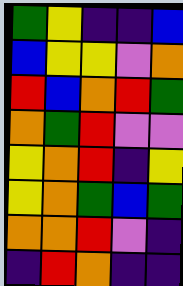[["green", "yellow", "indigo", "indigo", "blue"], ["blue", "yellow", "yellow", "violet", "orange"], ["red", "blue", "orange", "red", "green"], ["orange", "green", "red", "violet", "violet"], ["yellow", "orange", "red", "indigo", "yellow"], ["yellow", "orange", "green", "blue", "green"], ["orange", "orange", "red", "violet", "indigo"], ["indigo", "red", "orange", "indigo", "indigo"]]